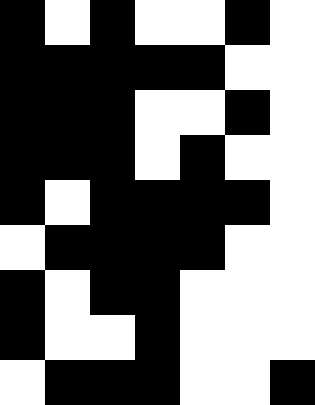[["black", "white", "black", "white", "white", "black", "white"], ["black", "black", "black", "black", "black", "white", "white"], ["black", "black", "black", "white", "white", "black", "white"], ["black", "black", "black", "white", "black", "white", "white"], ["black", "white", "black", "black", "black", "black", "white"], ["white", "black", "black", "black", "black", "white", "white"], ["black", "white", "black", "black", "white", "white", "white"], ["black", "white", "white", "black", "white", "white", "white"], ["white", "black", "black", "black", "white", "white", "black"]]